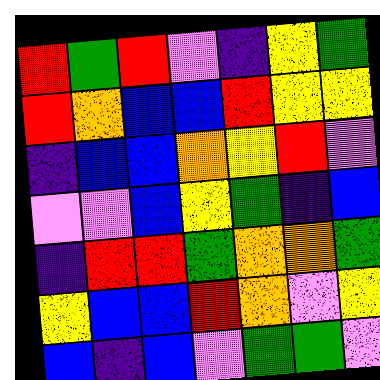[["red", "green", "red", "violet", "indigo", "yellow", "green"], ["red", "orange", "blue", "blue", "red", "yellow", "yellow"], ["indigo", "blue", "blue", "orange", "yellow", "red", "violet"], ["violet", "violet", "blue", "yellow", "green", "indigo", "blue"], ["indigo", "red", "red", "green", "orange", "orange", "green"], ["yellow", "blue", "blue", "red", "orange", "violet", "yellow"], ["blue", "indigo", "blue", "violet", "green", "green", "violet"]]